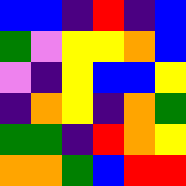[["blue", "blue", "indigo", "red", "indigo", "blue"], ["green", "violet", "yellow", "yellow", "orange", "blue"], ["violet", "indigo", "yellow", "blue", "blue", "yellow"], ["indigo", "orange", "yellow", "indigo", "orange", "green"], ["green", "green", "indigo", "red", "orange", "yellow"], ["orange", "orange", "green", "blue", "red", "red"]]